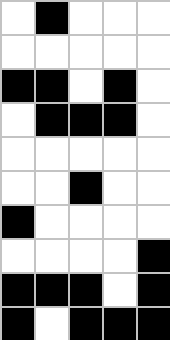[["white", "black", "white", "white", "white"], ["white", "white", "white", "white", "white"], ["black", "black", "white", "black", "white"], ["white", "black", "black", "black", "white"], ["white", "white", "white", "white", "white"], ["white", "white", "black", "white", "white"], ["black", "white", "white", "white", "white"], ["white", "white", "white", "white", "black"], ["black", "black", "black", "white", "black"], ["black", "white", "black", "black", "black"]]